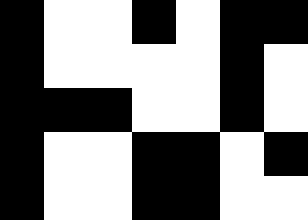[["black", "white", "white", "black", "white", "black", "black"], ["black", "white", "white", "white", "white", "black", "white"], ["black", "black", "black", "white", "white", "black", "white"], ["black", "white", "white", "black", "black", "white", "black"], ["black", "white", "white", "black", "black", "white", "white"]]